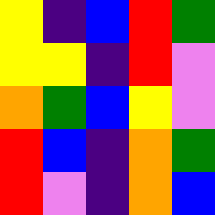[["yellow", "indigo", "blue", "red", "green"], ["yellow", "yellow", "indigo", "red", "violet"], ["orange", "green", "blue", "yellow", "violet"], ["red", "blue", "indigo", "orange", "green"], ["red", "violet", "indigo", "orange", "blue"]]